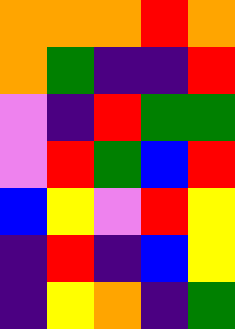[["orange", "orange", "orange", "red", "orange"], ["orange", "green", "indigo", "indigo", "red"], ["violet", "indigo", "red", "green", "green"], ["violet", "red", "green", "blue", "red"], ["blue", "yellow", "violet", "red", "yellow"], ["indigo", "red", "indigo", "blue", "yellow"], ["indigo", "yellow", "orange", "indigo", "green"]]